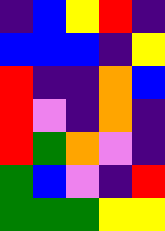[["indigo", "blue", "yellow", "red", "indigo"], ["blue", "blue", "blue", "indigo", "yellow"], ["red", "indigo", "indigo", "orange", "blue"], ["red", "violet", "indigo", "orange", "indigo"], ["red", "green", "orange", "violet", "indigo"], ["green", "blue", "violet", "indigo", "red"], ["green", "green", "green", "yellow", "yellow"]]